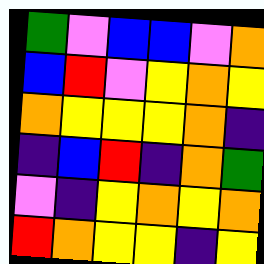[["green", "violet", "blue", "blue", "violet", "orange"], ["blue", "red", "violet", "yellow", "orange", "yellow"], ["orange", "yellow", "yellow", "yellow", "orange", "indigo"], ["indigo", "blue", "red", "indigo", "orange", "green"], ["violet", "indigo", "yellow", "orange", "yellow", "orange"], ["red", "orange", "yellow", "yellow", "indigo", "yellow"]]